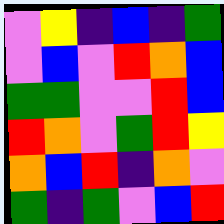[["violet", "yellow", "indigo", "blue", "indigo", "green"], ["violet", "blue", "violet", "red", "orange", "blue"], ["green", "green", "violet", "violet", "red", "blue"], ["red", "orange", "violet", "green", "red", "yellow"], ["orange", "blue", "red", "indigo", "orange", "violet"], ["green", "indigo", "green", "violet", "blue", "red"]]